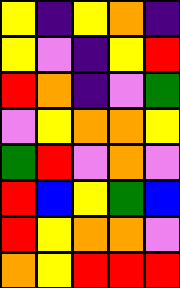[["yellow", "indigo", "yellow", "orange", "indigo"], ["yellow", "violet", "indigo", "yellow", "red"], ["red", "orange", "indigo", "violet", "green"], ["violet", "yellow", "orange", "orange", "yellow"], ["green", "red", "violet", "orange", "violet"], ["red", "blue", "yellow", "green", "blue"], ["red", "yellow", "orange", "orange", "violet"], ["orange", "yellow", "red", "red", "red"]]